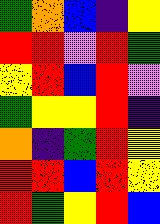[["green", "orange", "blue", "indigo", "yellow"], ["red", "red", "violet", "red", "green"], ["yellow", "red", "blue", "red", "violet"], ["green", "yellow", "yellow", "red", "indigo"], ["orange", "indigo", "green", "red", "yellow"], ["red", "red", "blue", "red", "yellow"], ["red", "green", "yellow", "red", "blue"]]